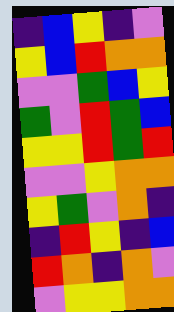[["indigo", "blue", "yellow", "indigo", "violet"], ["yellow", "blue", "red", "orange", "orange"], ["violet", "violet", "green", "blue", "yellow"], ["green", "violet", "red", "green", "blue"], ["yellow", "yellow", "red", "green", "red"], ["violet", "violet", "yellow", "orange", "orange"], ["yellow", "green", "violet", "orange", "indigo"], ["indigo", "red", "yellow", "indigo", "blue"], ["red", "orange", "indigo", "orange", "violet"], ["violet", "yellow", "yellow", "orange", "orange"]]